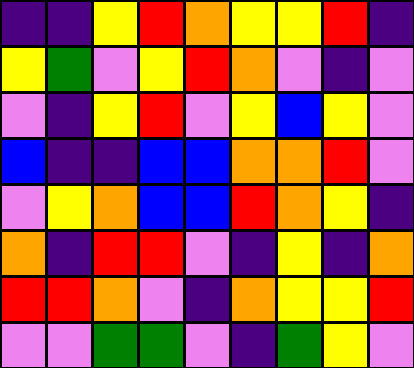[["indigo", "indigo", "yellow", "red", "orange", "yellow", "yellow", "red", "indigo"], ["yellow", "green", "violet", "yellow", "red", "orange", "violet", "indigo", "violet"], ["violet", "indigo", "yellow", "red", "violet", "yellow", "blue", "yellow", "violet"], ["blue", "indigo", "indigo", "blue", "blue", "orange", "orange", "red", "violet"], ["violet", "yellow", "orange", "blue", "blue", "red", "orange", "yellow", "indigo"], ["orange", "indigo", "red", "red", "violet", "indigo", "yellow", "indigo", "orange"], ["red", "red", "orange", "violet", "indigo", "orange", "yellow", "yellow", "red"], ["violet", "violet", "green", "green", "violet", "indigo", "green", "yellow", "violet"]]